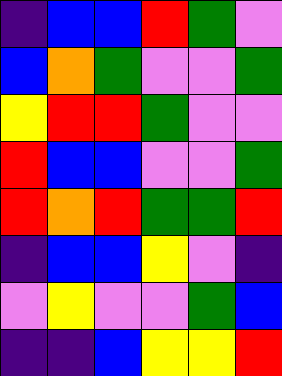[["indigo", "blue", "blue", "red", "green", "violet"], ["blue", "orange", "green", "violet", "violet", "green"], ["yellow", "red", "red", "green", "violet", "violet"], ["red", "blue", "blue", "violet", "violet", "green"], ["red", "orange", "red", "green", "green", "red"], ["indigo", "blue", "blue", "yellow", "violet", "indigo"], ["violet", "yellow", "violet", "violet", "green", "blue"], ["indigo", "indigo", "blue", "yellow", "yellow", "red"]]